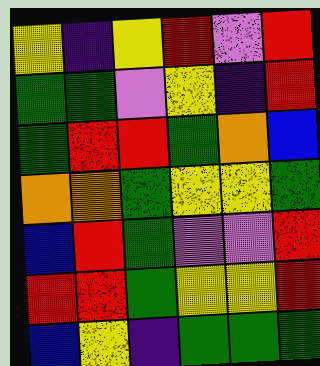[["yellow", "indigo", "yellow", "red", "violet", "red"], ["green", "green", "violet", "yellow", "indigo", "red"], ["green", "red", "red", "green", "orange", "blue"], ["orange", "orange", "green", "yellow", "yellow", "green"], ["blue", "red", "green", "violet", "violet", "red"], ["red", "red", "green", "yellow", "yellow", "red"], ["blue", "yellow", "indigo", "green", "green", "green"]]